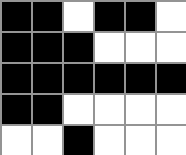[["black", "black", "white", "black", "black", "white"], ["black", "black", "black", "white", "white", "white"], ["black", "black", "black", "black", "black", "black"], ["black", "black", "white", "white", "white", "white"], ["white", "white", "black", "white", "white", "white"]]